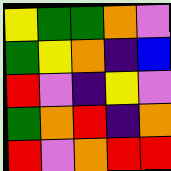[["yellow", "green", "green", "orange", "violet"], ["green", "yellow", "orange", "indigo", "blue"], ["red", "violet", "indigo", "yellow", "violet"], ["green", "orange", "red", "indigo", "orange"], ["red", "violet", "orange", "red", "red"]]